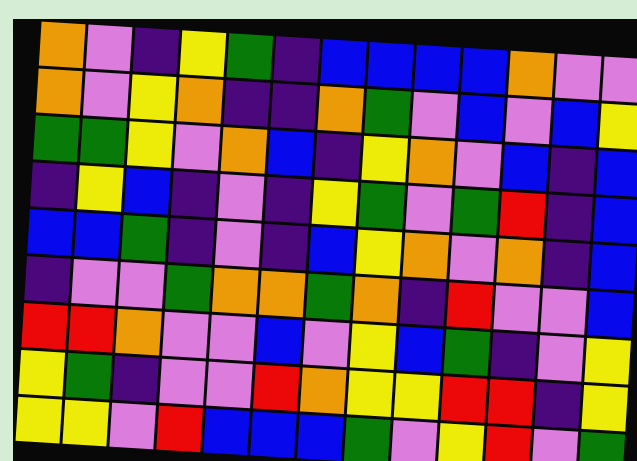[["orange", "violet", "indigo", "yellow", "green", "indigo", "blue", "blue", "blue", "blue", "orange", "violet", "violet"], ["orange", "violet", "yellow", "orange", "indigo", "indigo", "orange", "green", "violet", "blue", "violet", "blue", "yellow"], ["green", "green", "yellow", "violet", "orange", "blue", "indigo", "yellow", "orange", "violet", "blue", "indigo", "blue"], ["indigo", "yellow", "blue", "indigo", "violet", "indigo", "yellow", "green", "violet", "green", "red", "indigo", "blue"], ["blue", "blue", "green", "indigo", "violet", "indigo", "blue", "yellow", "orange", "violet", "orange", "indigo", "blue"], ["indigo", "violet", "violet", "green", "orange", "orange", "green", "orange", "indigo", "red", "violet", "violet", "blue"], ["red", "red", "orange", "violet", "violet", "blue", "violet", "yellow", "blue", "green", "indigo", "violet", "yellow"], ["yellow", "green", "indigo", "violet", "violet", "red", "orange", "yellow", "yellow", "red", "red", "indigo", "yellow"], ["yellow", "yellow", "violet", "red", "blue", "blue", "blue", "green", "violet", "yellow", "red", "violet", "green"]]